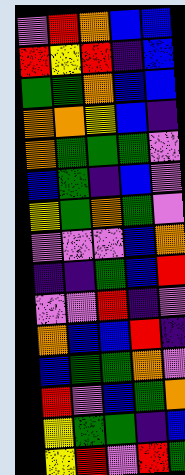[["violet", "red", "orange", "blue", "blue"], ["red", "yellow", "red", "indigo", "blue"], ["green", "green", "orange", "blue", "blue"], ["orange", "orange", "yellow", "blue", "indigo"], ["orange", "green", "green", "green", "violet"], ["blue", "green", "indigo", "blue", "violet"], ["yellow", "green", "orange", "green", "violet"], ["violet", "violet", "violet", "blue", "orange"], ["indigo", "indigo", "green", "blue", "red"], ["violet", "violet", "red", "indigo", "violet"], ["orange", "blue", "blue", "red", "indigo"], ["blue", "green", "green", "orange", "violet"], ["red", "violet", "blue", "green", "orange"], ["yellow", "green", "green", "indigo", "blue"], ["yellow", "red", "violet", "red", "green"]]